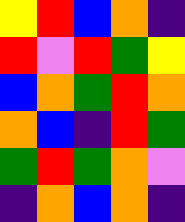[["yellow", "red", "blue", "orange", "indigo"], ["red", "violet", "red", "green", "yellow"], ["blue", "orange", "green", "red", "orange"], ["orange", "blue", "indigo", "red", "green"], ["green", "red", "green", "orange", "violet"], ["indigo", "orange", "blue", "orange", "indigo"]]